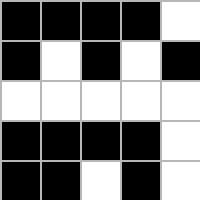[["black", "black", "black", "black", "white"], ["black", "white", "black", "white", "black"], ["white", "white", "white", "white", "white"], ["black", "black", "black", "black", "white"], ["black", "black", "white", "black", "white"]]